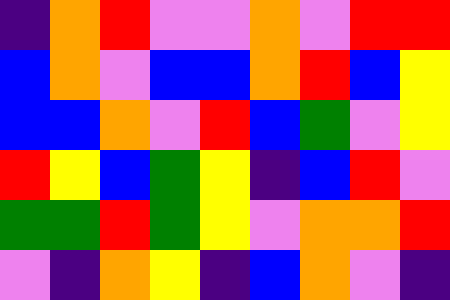[["indigo", "orange", "red", "violet", "violet", "orange", "violet", "red", "red"], ["blue", "orange", "violet", "blue", "blue", "orange", "red", "blue", "yellow"], ["blue", "blue", "orange", "violet", "red", "blue", "green", "violet", "yellow"], ["red", "yellow", "blue", "green", "yellow", "indigo", "blue", "red", "violet"], ["green", "green", "red", "green", "yellow", "violet", "orange", "orange", "red"], ["violet", "indigo", "orange", "yellow", "indigo", "blue", "orange", "violet", "indigo"]]